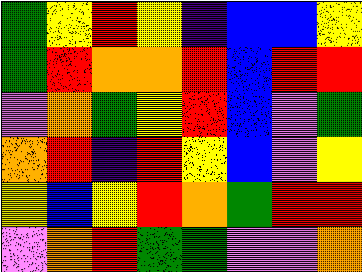[["green", "yellow", "red", "yellow", "indigo", "blue", "blue", "yellow"], ["green", "red", "orange", "orange", "red", "blue", "red", "red"], ["violet", "orange", "green", "yellow", "red", "blue", "violet", "green"], ["orange", "red", "indigo", "red", "yellow", "blue", "violet", "yellow"], ["yellow", "blue", "yellow", "red", "orange", "green", "red", "red"], ["violet", "orange", "red", "green", "green", "violet", "violet", "orange"]]